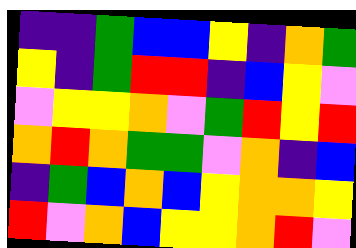[["indigo", "indigo", "green", "blue", "blue", "yellow", "indigo", "orange", "green"], ["yellow", "indigo", "green", "red", "red", "indigo", "blue", "yellow", "violet"], ["violet", "yellow", "yellow", "orange", "violet", "green", "red", "yellow", "red"], ["orange", "red", "orange", "green", "green", "violet", "orange", "indigo", "blue"], ["indigo", "green", "blue", "orange", "blue", "yellow", "orange", "orange", "yellow"], ["red", "violet", "orange", "blue", "yellow", "yellow", "orange", "red", "violet"]]